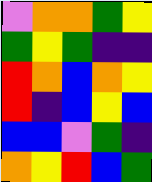[["violet", "orange", "orange", "green", "yellow"], ["green", "yellow", "green", "indigo", "indigo"], ["red", "orange", "blue", "orange", "yellow"], ["red", "indigo", "blue", "yellow", "blue"], ["blue", "blue", "violet", "green", "indigo"], ["orange", "yellow", "red", "blue", "green"]]